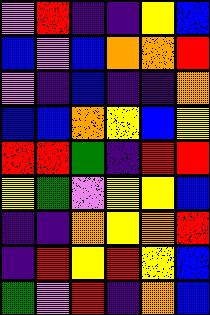[["violet", "red", "indigo", "indigo", "yellow", "blue"], ["blue", "violet", "blue", "orange", "orange", "red"], ["violet", "indigo", "blue", "indigo", "indigo", "orange"], ["blue", "blue", "orange", "yellow", "blue", "yellow"], ["red", "red", "green", "indigo", "red", "red"], ["yellow", "green", "violet", "yellow", "yellow", "blue"], ["indigo", "indigo", "orange", "yellow", "orange", "red"], ["indigo", "red", "yellow", "red", "yellow", "blue"], ["green", "violet", "red", "indigo", "orange", "blue"]]